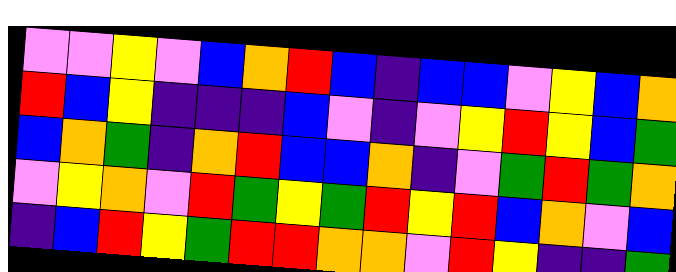[["violet", "violet", "yellow", "violet", "blue", "orange", "red", "blue", "indigo", "blue", "blue", "violet", "yellow", "blue", "orange"], ["red", "blue", "yellow", "indigo", "indigo", "indigo", "blue", "violet", "indigo", "violet", "yellow", "red", "yellow", "blue", "green"], ["blue", "orange", "green", "indigo", "orange", "red", "blue", "blue", "orange", "indigo", "violet", "green", "red", "green", "orange"], ["violet", "yellow", "orange", "violet", "red", "green", "yellow", "green", "red", "yellow", "red", "blue", "orange", "violet", "blue"], ["indigo", "blue", "red", "yellow", "green", "red", "red", "orange", "orange", "violet", "red", "yellow", "indigo", "indigo", "green"]]